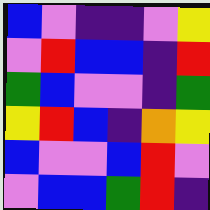[["blue", "violet", "indigo", "indigo", "violet", "yellow"], ["violet", "red", "blue", "blue", "indigo", "red"], ["green", "blue", "violet", "violet", "indigo", "green"], ["yellow", "red", "blue", "indigo", "orange", "yellow"], ["blue", "violet", "violet", "blue", "red", "violet"], ["violet", "blue", "blue", "green", "red", "indigo"]]